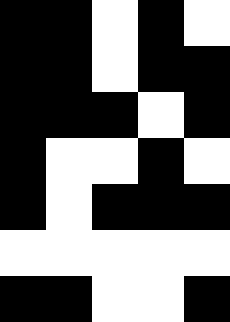[["black", "black", "white", "black", "white"], ["black", "black", "white", "black", "black"], ["black", "black", "black", "white", "black"], ["black", "white", "white", "black", "white"], ["black", "white", "black", "black", "black"], ["white", "white", "white", "white", "white"], ["black", "black", "white", "white", "black"]]